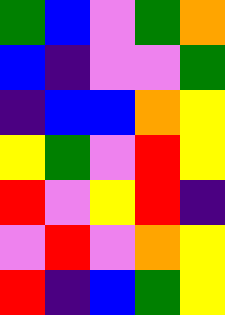[["green", "blue", "violet", "green", "orange"], ["blue", "indigo", "violet", "violet", "green"], ["indigo", "blue", "blue", "orange", "yellow"], ["yellow", "green", "violet", "red", "yellow"], ["red", "violet", "yellow", "red", "indigo"], ["violet", "red", "violet", "orange", "yellow"], ["red", "indigo", "blue", "green", "yellow"]]